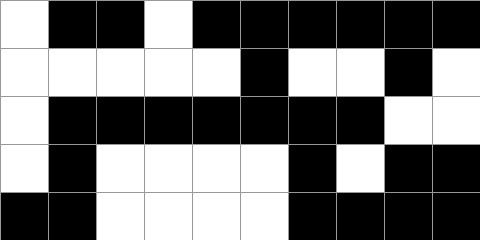[["white", "black", "black", "white", "black", "black", "black", "black", "black", "black"], ["white", "white", "white", "white", "white", "black", "white", "white", "black", "white"], ["white", "black", "black", "black", "black", "black", "black", "black", "white", "white"], ["white", "black", "white", "white", "white", "white", "black", "white", "black", "black"], ["black", "black", "white", "white", "white", "white", "black", "black", "black", "black"]]